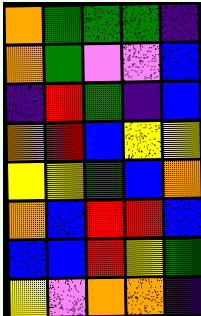[["orange", "green", "green", "green", "indigo"], ["orange", "green", "violet", "violet", "blue"], ["indigo", "red", "green", "indigo", "blue"], ["orange", "red", "blue", "yellow", "yellow"], ["yellow", "yellow", "green", "blue", "orange"], ["orange", "blue", "red", "red", "blue"], ["blue", "blue", "red", "yellow", "green"], ["yellow", "violet", "orange", "orange", "indigo"]]